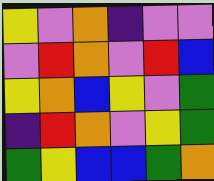[["yellow", "violet", "orange", "indigo", "violet", "violet"], ["violet", "red", "orange", "violet", "red", "blue"], ["yellow", "orange", "blue", "yellow", "violet", "green"], ["indigo", "red", "orange", "violet", "yellow", "green"], ["green", "yellow", "blue", "blue", "green", "orange"]]